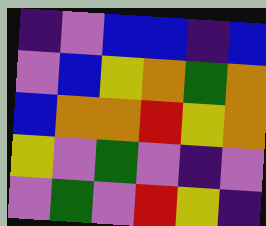[["indigo", "violet", "blue", "blue", "indigo", "blue"], ["violet", "blue", "yellow", "orange", "green", "orange"], ["blue", "orange", "orange", "red", "yellow", "orange"], ["yellow", "violet", "green", "violet", "indigo", "violet"], ["violet", "green", "violet", "red", "yellow", "indigo"]]